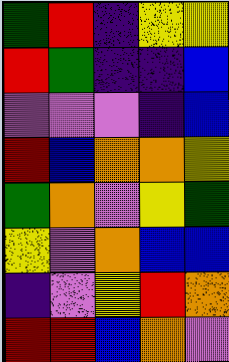[["green", "red", "indigo", "yellow", "yellow"], ["red", "green", "indigo", "indigo", "blue"], ["violet", "violet", "violet", "indigo", "blue"], ["red", "blue", "orange", "orange", "yellow"], ["green", "orange", "violet", "yellow", "green"], ["yellow", "violet", "orange", "blue", "blue"], ["indigo", "violet", "yellow", "red", "orange"], ["red", "red", "blue", "orange", "violet"]]